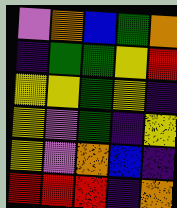[["violet", "orange", "blue", "green", "orange"], ["indigo", "green", "green", "yellow", "red"], ["yellow", "yellow", "green", "yellow", "indigo"], ["yellow", "violet", "green", "indigo", "yellow"], ["yellow", "violet", "orange", "blue", "indigo"], ["red", "red", "red", "indigo", "orange"]]